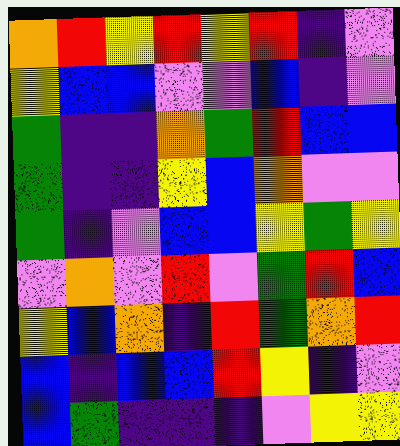[["orange", "red", "yellow", "red", "yellow", "red", "indigo", "violet"], ["yellow", "blue", "blue", "violet", "violet", "blue", "indigo", "violet"], ["green", "indigo", "indigo", "orange", "green", "red", "blue", "blue"], ["green", "indigo", "indigo", "yellow", "blue", "orange", "violet", "violet"], ["green", "indigo", "violet", "blue", "blue", "yellow", "green", "yellow"], ["violet", "orange", "violet", "red", "violet", "green", "red", "blue"], ["yellow", "blue", "orange", "indigo", "red", "green", "orange", "red"], ["blue", "indigo", "blue", "blue", "red", "yellow", "indigo", "violet"], ["blue", "green", "indigo", "indigo", "indigo", "violet", "yellow", "yellow"]]